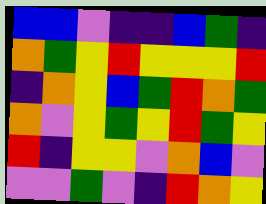[["blue", "blue", "violet", "indigo", "indigo", "blue", "green", "indigo"], ["orange", "green", "yellow", "red", "yellow", "yellow", "yellow", "red"], ["indigo", "orange", "yellow", "blue", "green", "red", "orange", "green"], ["orange", "violet", "yellow", "green", "yellow", "red", "green", "yellow"], ["red", "indigo", "yellow", "yellow", "violet", "orange", "blue", "violet"], ["violet", "violet", "green", "violet", "indigo", "red", "orange", "yellow"]]